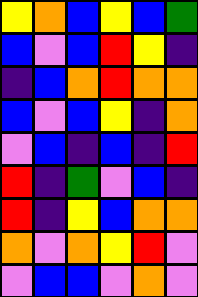[["yellow", "orange", "blue", "yellow", "blue", "green"], ["blue", "violet", "blue", "red", "yellow", "indigo"], ["indigo", "blue", "orange", "red", "orange", "orange"], ["blue", "violet", "blue", "yellow", "indigo", "orange"], ["violet", "blue", "indigo", "blue", "indigo", "red"], ["red", "indigo", "green", "violet", "blue", "indigo"], ["red", "indigo", "yellow", "blue", "orange", "orange"], ["orange", "violet", "orange", "yellow", "red", "violet"], ["violet", "blue", "blue", "violet", "orange", "violet"]]